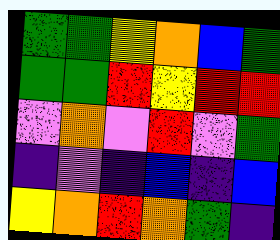[["green", "green", "yellow", "orange", "blue", "green"], ["green", "green", "red", "yellow", "red", "red"], ["violet", "orange", "violet", "red", "violet", "green"], ["indigo", "violet", "indigo", "blue", "indigo", "blue"], ["yellow", "orange", "red", "orange", "green", "indigo"]]